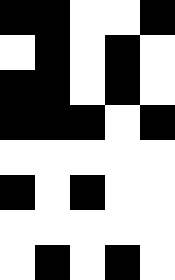[["black", "black", "white", "white", "black"], ["white", "black", "white", "black", "white"], ["black", "black", "white", "black", "white"], ["black", "black", "black", "white", "black"], ["white", "white", "white", "white", "white"], ["black", "white", "black", "white", "white"], ["white", "white", "white", "white", "white"], ["white", "black", "white", "black", "white"]]